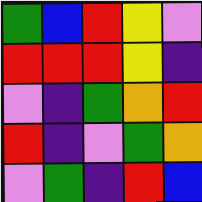[["green", "blue", "red", "yellow", "violet"], ["red", "red", "red", "yellow", "indigo"], ["violet", "indigo", "green", "orange", "red"], ["red", "indigo", "violet", "green", "orange"], ["violet", "green", "indigo", "red", "blue"]]